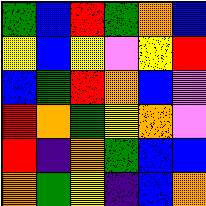[["green", "blue", "red", "green", "orange", "blue"], ["yellow", "blue", "yellow", "violet", "yellow", "red"], ["blue", "green", "red", "orange", "blue", "violet"], ["red", "orange", "green", "yellow", "orange", "violet"], ["red", "indigo", "orange", "green", "blue", "blue"], ["orange", "green", "yellow", "indigo", "blue", "orange"]]